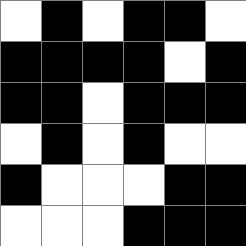[["white", "black", "white", "black", "black", "white"], ["black", "black", "black", "black", "white", "black"], ["black", "black", "white", "black", "black", "black"], ["white", "black", "white", "black", "white", "white"], ["black", "white", "white", "white", "black", "black"], ["white", "white", "white", "black", "black", "black"]]